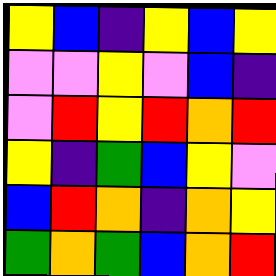[["yellow", "blue", "indigo", "yellow", "blue", "yellow"], ["violet", "violet", "yellow", "violet", "blue", "indigo"], ["violet", "red", "yellow", "red", "orange", "red"], ["yellow", "indigo", "green", "blue", "yellow", "violet"], ["blue", "red", "orange", "indigo", "orange", "yellow"], ["green", "orange", "green", "blue", "orange", "red"]]